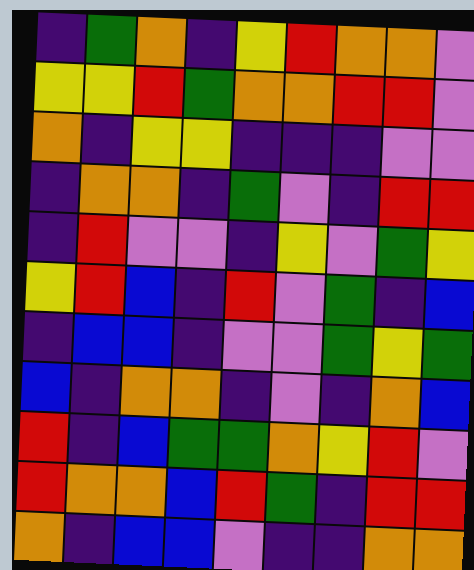[["indigo", "green", "orange", "indigo", "yellow", "red", "orange", "orange", "violet"], ["yellow", "yellow", "red", "green", "orange", "orange", "red", "red", "violet"], ["orange", "indigo", "yellow", "yellow", "indigo", "indigo", "indigo", "violet", "violet"], ["indigo", "orange", "orange", "indigo", "green", "violet", "indigo", "red", "red"], ["indigo", "red", "violet", "violet", "indigo", "yellow", "violet", "green", "yellow"], ["yellow", "red", "blue", "indigo", "red", "violet", "green", "indigo", "blue"], ["indigo", "blue", "blue", "indigo", "violet", "violet", "green", "yellow", "green"], ["blue", "indigo", "orange", "orange", "indigo", "violet", "indigo", "orange", "blue"], ["red", "indigo", "blue", "green", "green", "orange", "yellow", "red", "violet"], ["red", "orange", "orange", "blue", "red", "green", "indigo", "red", "red"], ["orange", "indigo", "blue", "blue", "violet", "indigo", "indigo", "orange", "orange"]]